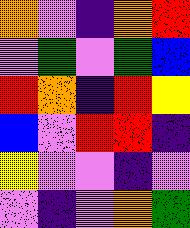[["orange", "violet", "indigo", "orange", "red"], ["violet", "green", "violet", "green", "blue"], ["red", "orange", "indigo", "red", "yellow"], ["blue", "violet", "red", "red", "indigo"], ["yellow", "violet", "violet", "indigo", "violet"], ["violet", "indigo", "violet", "orange", "green"]]